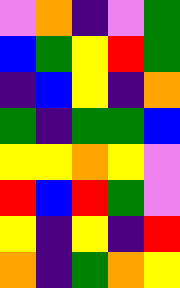[["violet", "orange", "indigo", "violet", "green"], ["blue", "green", "yellow", "red", "green"], ["indigo", "blue", "yellow", "indigo", "orange"], ["green", "indigo", "green", "green", "blue"], ["yellow", "yellow", "orange", "yellow", "violet"], ["red", "blue", "red", "green", "violet"], ["yellow", "indigo", "yellow", "indigo", "red"], ["orange", "indigo", "green", "orange", "yellow"]]